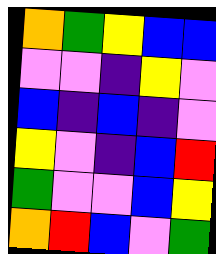[["orange", "green", "yellow", "blue", "blue"], ["violet", "violet", "indigo", "yellow", "violet"], ["blue", "indigo", "blue", "indigo", "violet"], ["yellow", "violet", "indigo", "blue", "red"], ["green", "violet", "violet", "blue", "yellow"], ["orange", "red", "blue", "violet", "green"]]